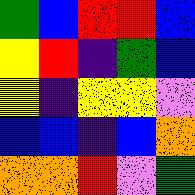[["green", "blue", "red", "red", "blue"], ["yellow", "red", "indigo", "green", "blue"], ["yellow", "indigo", "yellow", "yellow", "violet"], ["blue", "blue", "indigo", "blue", "orange"], ["orange", "orange", "red", "violet", "green"]]